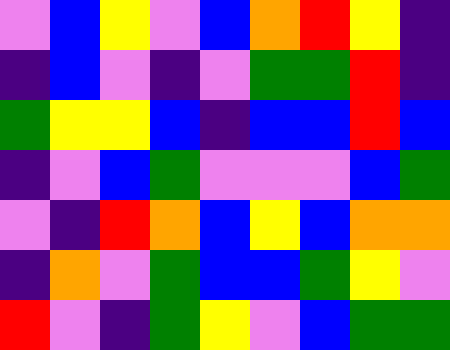[["violet", "blue", "yellow", "violet", "blue", "orange", "red", "yellow", "indigo"], ["indigo", "blue", "violet", "indigo", "violet", "green", "green", "red", "indigo"], ["green", "yellow", "yellow", "blue", "indigo", "blue", "blue", "red", "blue"], ["indigo", "violet", "blue", "green", "violet", "violet", "violet", "blue", "green"], ["violet", "indigo", "red", "orange", "blue", "yellow", "blue", "orange", "orange"], ["indigo", "orange", "violet", "green", "blue", "blue", "green", "yellow", "violet"], ["red", "violet", "indigo", "green", "yellow", "violet", "blue", "green", "green"]]